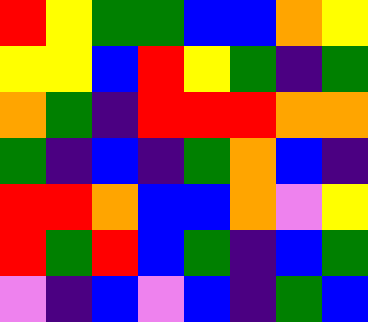[["red", "yellow", "green", "green", "blue", "blue", "orange", "yellow"], ["yellow", "yellow", "blue", "red", "yellow", "green", "indigo", "green"], ["orange", "green", "indigo", "red", "red", "red", "orange", "orange"], ["green", "indigo", "blue", "indigo", "green", "orange", "blue", "indigo"], ["red", "red", "orange", "blue", "blue", "orange", "violet", "yellow"], ["red", "green", "red", "blue", "green", "indigo", "blue", "green"], ["violet", "indigo", "blue", "violet", "blue", "indigo", "green", "blue"]]